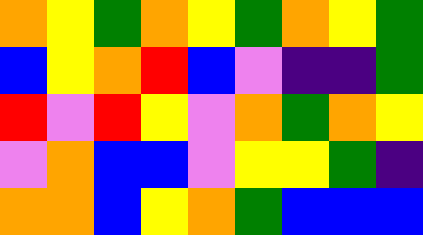[["orange", "yellow", "green", "orange", "yellow", "green", "orange", "yellow", "green"], ["blue", "yellow", "orange", "red", "blue", "violet", "indigo", "indigo", "green"], ["red", "violet", "red", "yellow", "violet", "orange", "green", "orange", "yellow"], ["violet", "orange", "blue", "blue", "violet", "yellow", "yellow", "green", "indigo"], ["orange", "orange", "blue", "yellow", "orange", "green", "blue", "blue", "blue"]]